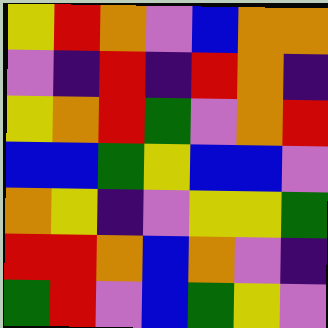[["yellow", "red", "orange", "violet", "blue", "orange", "orange"], ["violet", "indigo", "red", "indigo", "red", "orange", "indigo"], ["yellow", "orange", "red", "green", "violet", "orange", "red"], ["blue", "blue", "green", "yellow", "blue", "blue", "violet"], ["orange", "yellow", "indigo", "violet", "yellow", "yellow", "green"], ["red", "red", "orange", "blue", "orange", "violet", "indigo"], ["green", "red", "violet", "blue", "green", "yellow", "violet"]]